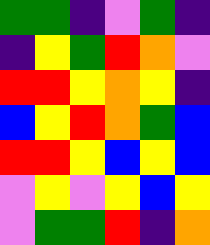[["green", "green", "indigo", "violet", "green", "indigo"], ["indigo", "yellow", "green", "red", "orange", "violet"], ["red", "red", "yellow", "orange", "yellow", "indigo"], ["blue", "yellow", "red", "orange", "green", "blue"], ["red", "red", "yellow", "blue", "yellow", "blue"], ["violet", "yellow", "violet", "yellow", "blue", "yellow"], ["violet", "green", "green", "red", "indigo", "orange"]]